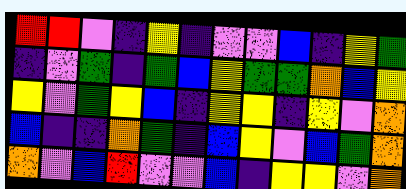[["red", "red", "violet", "indigo", "yellow", "indigo", "violet", "violet", "blue", "indigo", "yellow", "green"], ["indigo", "violet", "green", "indigo", "green", "blue", "yellow", "green", "green", "orange", "blue", "yellow"], ["yellow", "violet", "green", "yellow", "blue", "indigo", "yellow", "yellow", "indigo", "yellow", "violet", "orange"], ["blue", "indigo", "indigo", "orange", "green", "indigo", "blue", "yellow", "violet", "blue", "green", "orange"], ["orange", "violet", "blue", "red", "violet", "violet", "blue", "indigo", "yellow", "yellow", "violet", "orange"]]